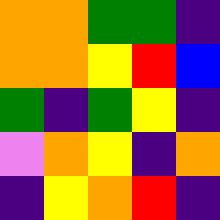[["orange", "orange", "green", "green", "indigo"], ["orange", "orange", "yellow", "red", "blue"], ["green", "indigo", "green", "yellow", "indigo"], ["violet", "orange", "yellow", "indigo", "orange"], ["indigo", "yellow", "orange", "red", "indigo"]]